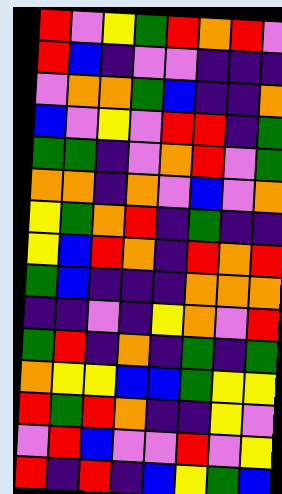[["red", "violet", "yellow", "green", "red", "orange", "red", "violet"], ["red", "blue", "indigo", "violet", "violet", "indigo", "indigo", "indigo"], ["violet", "orange", "orange", "green", "blue", "indigo", "indigo", "orange"], ["blue", "violet", "yellow", "violet", "red", "red", "indigo", "green"], ["green", "green", "indigo", "violet", "orange", "red", "violet", "green"], ["orange", "orange", "indigo", "orange", "violet", "blue", "violet", "orange"], ["yellow", "green", "orange", "red", "indigo", "green", "indigo", "indigo"], ["yellow", "blue", "red", "orange", "indigo", "red", "orange", "red"], ["green", "blue", "indigo", "indigo", "indigo", "orange", "orange", "orange"], ["indigo", "indigo", "violet", "indigo", "yellow", "orange", "violet", "red"], ["green", "red", "indigo", "orange", "indigo", "green", "indigo", "green"], ["orange", "yellow", "yellow", "blue", "blue", "green", "yellow", "yellow"], ["red", "green", "red", "orange", "indigo", "indigo", "yellow", "violet"], ["violet", "red", "blue", "violet", "violet", "red", "violet", "yellow"], ["red", "indigo", "red", "indigo", "blue", "yellow", "green", "blue"]]